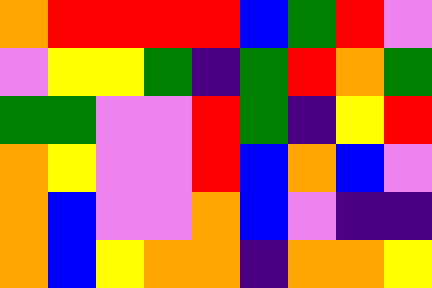[["orange", "red", "red", "red", "red", "blue", "green", "red", "violet"], ["violet", "yellow", "yellow", "green", "indigo", "green", "red", "orange", "green"], ["green", "green", "violet", "violet", "red", "green", "indigo", "yellow", "red"], ["orange", "yellow", "violet", "violet", "red", "blue", "orange", "blue", "violet"], ["orange", "blue", "violet", "violet", "orange", "blue", "violet", "indigo", "indigo"], ["orange", "blue", "yellow", "orange", "orange", "indigo", "orange", "orange", "yellow"]]